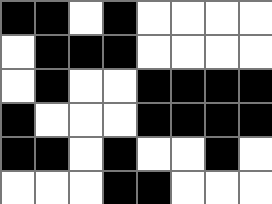[["black", "black", "white", "black", "white", "white", "white", "white"], ["white", "black", "black", "black", "white", "white", "white", "white"], ["white", "black", "white", "white", "black", "black", "black", "black"], ["black", "white", "white", "white", "black", "black", "black", "black"], ["black", "black", "white", "black", "white", "white", "black", "white"], ["white", "white", "white", "black", "black", "white", "white", "white"]]